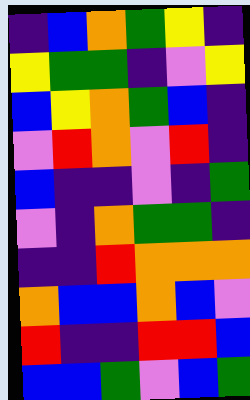[["indigo", "blue", "orange", "green", "yellow", "indigo"], ["yellow", "green", "green", "indigo", "violet", "yellow"], ["blue", "yellow", "orange", "green", "blue", "indigo"], ["violet", "red", "orange", "violet", "red", "indigo"], ["blue", "indigo", "indigo", "violet", "indigo", "green"], ["violet", "indigo", "orange", "green", "green", "indigo"], ["indigo", "indigo", "red", "orange", "orange", "orange"], ["orange", "blue", "blue", "orange", "blue", "violet"], ["red", "indigo", "indigo", "red", "red", "blue"], ["blue", "blue", "green", "violet", "blue", "green"]]